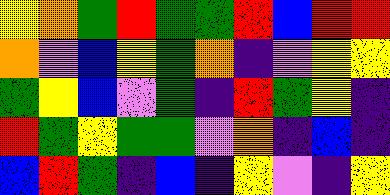[["yellow", "orange", "green", "red", "green", "green", "red", "blue", "red", "red"], ["orange", "violet", "blue", "yellow", "green", "orange", "indigo", "violet", "yellow", "yellow"], ["green", "yellow", "blue", "violet", "green", "indigo", "red", "green", "yellow", "indigo"], ["red", "green", "yellow", "green", "green", "violet", "orange", "indigo", "blue", "indigo"], ["blue", "red", "green", "indigo", "blue", "indigo", "yellow", "violet", "indigo", "yellow"]]